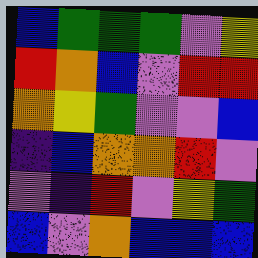[["blue", "green", "green", "green", "violet", "yellow"], ["red", "orange", "blue", "violet", "red", "red"], ["orange", "yellow", "green", "violet", "violet", "blue"], ["indigo", "blue", "orange", "orange", "red", "violet"], ["violet", "indigo", "red", "violet", "yellow", "green"], ["blue", "violet", "orange", "blue", "blue", "blue"]]